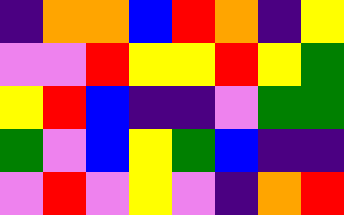[["indigo", "orange", "orange", "blue", "red", "orange", "indigo", "yellow"], ["violet", "violet", "red", "yellow", "yellow", "red", "yellow", "green"], ["yellow", "red", "blue", "indigo", "indigo", "violet", "green", "green"], ["green", "violet", "blue", "yellow", "green", "blue", "indigo", "indigo"], ["violet", "red", "violet", "yellow", "violet", "indigo", "orange", "red"]]